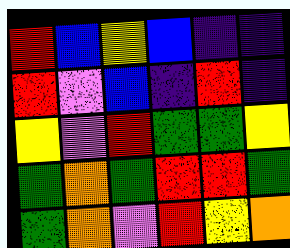[["red", "blue", "yellow", "blue", "indigo", "indigo"], ["red", "violet", "blue", "indigo", "red", "indigo"], ["yellow", "violet", "red", "green", "green", "yellow"], ["green", "orange", "green", "red", "red", "green"], ["green", "orange", "violet", "red", "yellow", "orange"]]